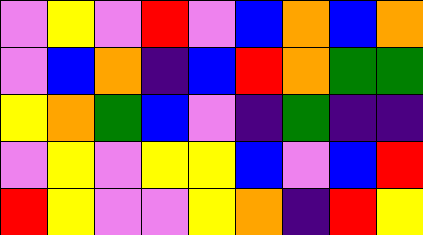[["violet", "yellow", "violet", "red", "violet", "blue", "orange", "blue", "orange"], ["violet", "blue", "orange", "indigo", "blue", "red", "orange", "green", "green"], ["yellow", "orange", "green", "blue", "violet", "indigo", "green", "indigo", "indigo"], ["violet", "yellow", "violet", "yellow", "yellow", "blue", "violet", "blue", "red"], ["red", "yellow", "violet", "violet", "yellow", "orange", "indigo", "red", "yellow"]]